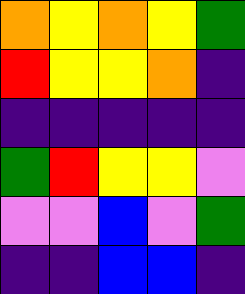[["orange", "yellow", "orange", "yellow", "green"], ["red", "yellow", "yellow", "orange", "indigo"], ["indigo", "indigo", "indigo", "indigo", "indigo"], ["green", "red", "yellow", "yellow", "violet"], ["violet", "violet", "blue", "violet", "green"], ["indigo", "indigo", "blue", "blue", "indigo"]]